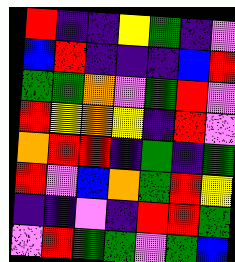[["red", "indigo", "indigo", "yellow", "green", "indigo", "violet"], ["blue", "red", "indigo", "indigo", "indigo", "blue", "red"], ["green", "green", "orange", "violet", "green", "red", "violet"], ["red", "yellow", "orange", "yellow", "indigo", "red", "violet"], ["orange", "red", "red", "indigo", "green", "indigo", "green"], ["red", "violet", "blue", "orange", "green", "red", "yellow"], ["indigo", "indigo", "violet", "indigo", "red", "red", "green"], ["violet", "red", "green", "green", "violet", "green", "blue"]]